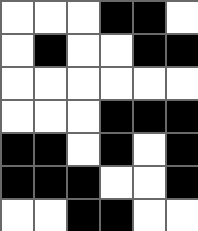[["white", "white", "white", "black", "black", "white"], ["white", "black", "white", "white", "black", "black"], ["white", "white", "white", "white", "white", "white"], ["white", "white", "white", "black", "black", "black"], ["black", "black", "white", "black", "white", "black"], ["black", "black", "black", "white", "white", "black"], ["white", "white", "black", "black", "white", "white"]]